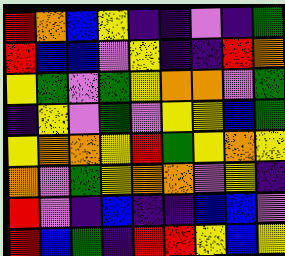[["red", "orange", "blue", "yellow", "indigo", "indigo", "violet", "indigo", "green"], ["red", "blue", "blue", "violet", "yellow", "indigo", "indigo", "red", "orange"], ["yellow", "green", "violet", "green", "yellow", "orange", "orange", "violet", "green"], ["indigo", "yellow", "violet", "green", "violet", "yellow", "yellow", "blue", "green"], ["yellow", "orange", "orange", "yellow", "red", "green", "yellow", "orange", "yellow"], ["orange", "violet", "green", "yellow", "orange", "orange", "violet", "yellow", "indigo"], ["red", "violet", "indigo", "blue", "indigo", "indigo", "blue", "blue", "violet"], ["red", "blue", "green", "indigo", "red", "red", "yellow", "blue", "yellow"]]